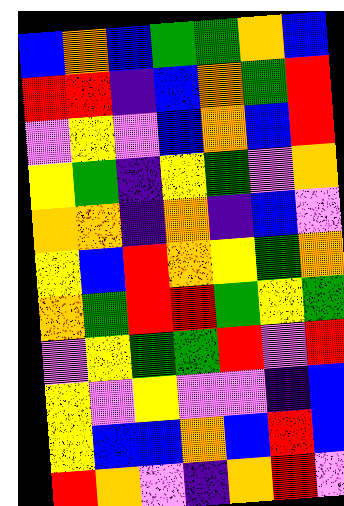[["blue", "orange", "blue", "green", "green", "orange", "blue"], ["red", "red", "indigo", "blue", "orange", "green", "red"], ["violet", "yellow", "violet", "blue", "orange", "blue", "red"], ["yellow", "green", "indigo", "yellow", "green", "violet", "orange"], ["orange", "orange", "indigo", "orange", "indigo", "blue", "violet"], ["yellow", "blue", "red", "orange", "yellow", "green", "orange"], ["orange", "green", "red", "red", "green", "yellow", "green"], ["violet", "yellow", "green", "green", "red", "violet", "red"], ["yellow", "violet", "yellow", "violet", "violet", "indigo", "blue"], ["yellow", "blue", "blue", "orange", "blue", "red", "blue"], ["red", "orange", "violet", "indigo", "orange", "red", "violet"]]